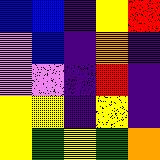[["blue", "blue", "indigo", "yellow", "red"], ["violet", "blue", "indigo", "orange", "indigo"], ["violet", "violet", "indigo", "red", "indigo"], ["yellow", "yellow", "indigo", "yellow", "indigo"], ["yellow", "green", "yellow", "green", "orange"]]